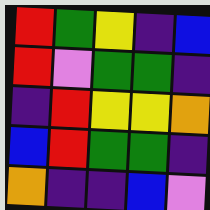[["red", "green", "yellow", "indigo", "blue"], ["red", "violet", "green", "green", "indigo"], ["indigo", "red", "yellow", "yellow", "orange"], ["blue", "red", "green", "green", "indigo"], ["orange", "indigo", "indigo", "blue", "violet"]]